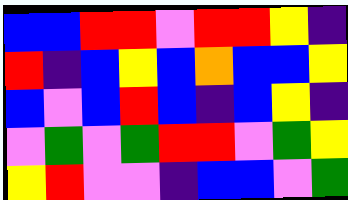[["blue", "blue", "red", "red", "violet", "red", "red", "yellow", "indigo"], ["red", "indigo", "blue", "yellow", "blue", "orange", "blue", "blue", "yellow"], ["blue", "violet", "blue", "red", "blue", "indigo", "blue", "yellow", "indigo"], ["violet", "green", "violet", "green", "red", "red", "violet", "green", "yellow"], ["yellow", "red", "violet", "violet", "indigo", "blue", "blue", "violet", "green"]]